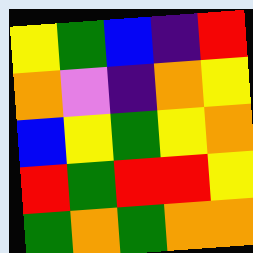[["yellow", "green", "blue", "indigo", "red"], ["orange", "violet", "indigo", "orange", "yellow"], ["blue", "yellow", "green", "yellow", "orange"], ["red", "green", "red", "red", "yellow"], ["green", "orange", "green", "orange", "orange"]]